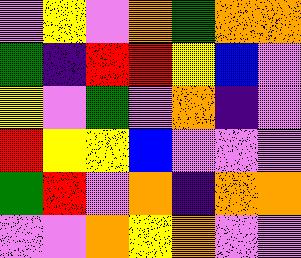[["violet", "yellow", "violet", "orange", "green", "orange", "orange"], ["green", "indigo", "red", "red", "yellow", "blue", "violet"], ["yellow", "violet", "green", "violet", "orange", "indigo", "violet"], ["red", "yellow", "yellow", "blue", "violet", "violet", "violet"], ["green", "red", "violet", "orange", "indigo", "orange", "orange"], ["violet", "violet", "orange", "yellow", "orange", "violet", "violet"]]